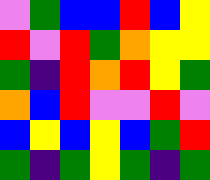[["violet", "green", "blue", "blue", "red", "blue", "yellow"], ["red", "violet", "red", "green", "orange", "yellow", "yellow"], ["green", "indigo", "red", "orange", "red", "yellow", "green"], ["orange", "blue", "red", "violet", "violet", "red", "violet"], ["blue", "yellow", "blue", "yellow", "blue", "green", "red"], ["green", "indigo", "green", "yellow", "green", "indigo", "green"]]